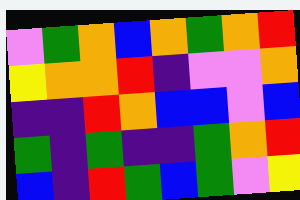[["violet", "green", "orange", "blue", "orange", "green", "orange", "red"], ["yellow", "orange", "orange", "red", "indigo", "violet", "violet", "orange"], ["indigo", "indigo", "red", "orange", "blue", "blue", "violet", "blue"], ["green", "indigo", "green", "indigo", "indigo", "green", "orange", "red"], ["blue", "indigo", "red", "green", "blue", "green", "violet", "yellow"]]